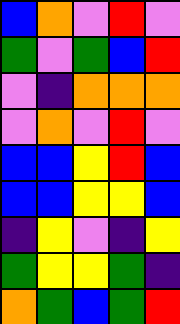[["blue", "orange", "violet", "red", "violet"], ["green", "violet", "green", "blue", "red"], ["violet", "indigo", "orange", "orange", "orange"], ["violet", "orange", "violet", "red", "violet"], ["blue", "blue", "yellow", "red", "blue"], ["blue", "blue", "yellow", "yellow", "blue"], ["indigo", "yellow", "violet", "indigo", "yellow"], ["green", "yellow", "yellow", "green", "indigo"], ["orange", "green", "blue", "green", "red"]]